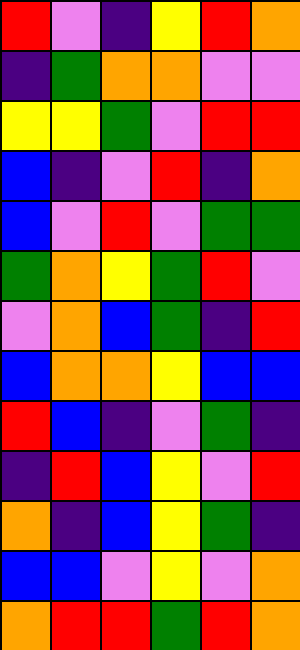[["red", "violet", "indigo", "yellow", "red", "orange"], ["indigo", "green", "orange", "orange", "violet", "violet"], ["yellow", "yellow", "green", "violet", "red", "red"], ["blue", "indigo", "violet", "red", "indigo", "orange"], ["blue", "violet", "red", "violet", "green", "green"], ["green", "orange", "yellow", "green", "red", "violet"], ["violet", "orange", "blue", "green", "indigo", "red"], ["blue", "orange", "orange", "yellow", "blue", "blue"], ["red", "blue", "indigo", "violet", "green", "indigo"], ["indigo", "red", "blue", "yellow", "violet", "red"], ["orange", "indigo", "blue", "yellow", "green", "indigo"], ["blue", "blue", "violet", "yellow", "violet", "orange"], ["orange", "red", "red", "green", "red", "orange"]]